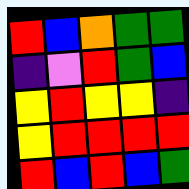[["red", "blue", "orange", "green", "green"], ["indigo", "violet", "red", "green", "blue"], ["yellow", "red", "yellow", "yellow", "indigo"], ["yellow", "red", "red", "red", "red"], ["red", "blue", "red", "blue", "green"]]